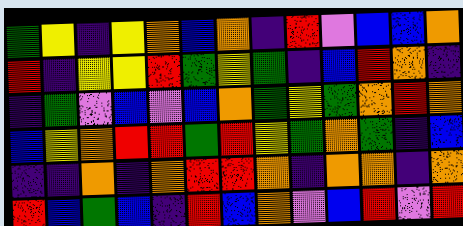[["green", "yellow", "indigo", "yellow", "orange", "blue", "orange", "indigo", "red", "violet", "blue", "blue", "orange"], ["red", "indigo", "yellow", "yellow", "red", "green", "yellow", "green", "indigo", "blue", "red", "orange", "indigo"], ["indigo", "green", "violet", "blue", "violet", "blue", "orange", "green", "yellow", "green", "orange", "red", "orange"], ["blue", "yellow", "orange", "red", "red", "green", "red", "yellow", "green", "orange", "green", "indigo", "blue"], ["indigo", "indigo", "orange", "indigo", "orange", "red", "red", "orange", "indigo", "orange", "orange", "indigo", "orange"], ["red", "blue", "green", "blue", "indigo", "red", "blue", "orange", "violet", "blue", "red", "violet", "red"]]